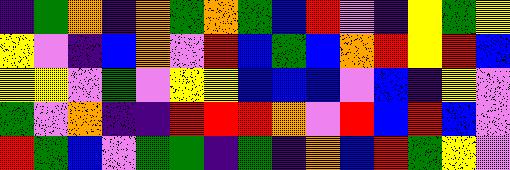[["indigo", "green", "orange", "indigo", "orange", "green", "orange", "green", "blue", "red", "violet", "indigo", "yellow", "green", "yellow"], ["yellow", "violet", "indigo", "blue", "orange", "violet", "red", "blue", "green", "blue", "orange", "red", "yellow", "red", "blue"], ["yellow", "yellow", "violet", "green", "violet", "yellow", "yellow", "blue", "blue", "blue", "violet", "blue", "indigo", "yellow", "violet"], ["green", "violet", "orange", "indigo", "indigo", "red", "red", "red", "orange", "violet", "red", "blue", "red", "blue", "violet"], ["red", "green", "blue", "violet", "green", "green", "indigo", "green", "indigo", "orange", "blue", "red", "green", "yellow", "violet"]]